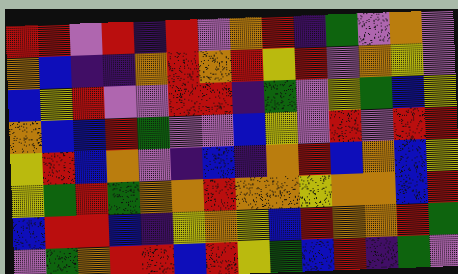[["red", "red", "violet", "red", "indigo", "red", "violet", "orange", "red", "indigo", "green", "violet", "orange", "violet"], ["orange", "blue", "indigo", "indigo", "orange", "red", "orange", "red", "yellow", "red", "violet", "orange", "yellow", "violet"], ["blue", "yellow", "red", "violet", "violet", "red", "red", "indigo", "green", "violet", "yellow", "green", "blue", "yellow"], ["orange", "blue", "blue", "red", "green", "violet", "violet", "blue", "yellow", "violet", "red", "violet", "red", "red"], ["yellow", "red", "blue", "orange", "violet", "indigo", "blue", "indigo", "orange", "red", "blue", "orange", "blue", "yellow"], ["yellow", "green", "red", "green", "orange", "orange", "red", "orange", "orange", "yellow", "orange", "orange", "blue", "red"], ["blue", "red", "red", "blue", "indigo", "yellow", "orange", "yellow", "blue", "red", "orange", "orange", "red", "green"], ["violet", "green", "orange", "red", "red", "blue", "red", "yellow", "green", "blue", "red", "indigo", "green", "violet"]]